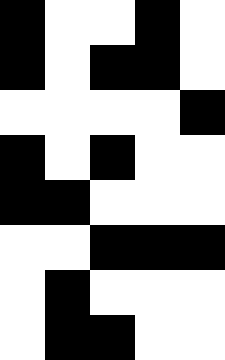[["black", "white", "white", "black", "white"], ["black", "white", "black", "black", "white"], ["white", "white", "white", "white", "black"], ["black", "white", "black", "white", "white"], ["black", "black", "white", "white", "white"], ["white", "white", "black", "black", "black"], ["white", "black", "white", "white", "white"], ["white", "black", "black", "white", "white"]]